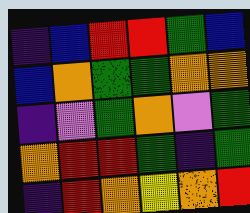[["indigo", "blue", "red", "red", "green", "blue"], ["blue", "orange", "green", "green", "orange", "orange"], ["indigo", "violet", "green", "orange", "violet", "green"], ["orange", "red", "red", "green", "indigo", "green"], ["indigo", "red", "orange", "yellow", "orange", "red"]]